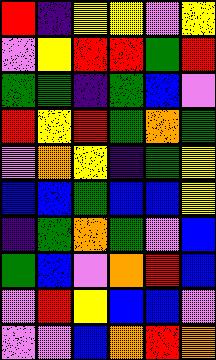[["red", "indigo", "yellow", "yellow", "violet", "yellow"], ["violet", "yellow", "red", "red", "green", "red"], ["green", "green", "indigo", "green", "blue", "violet"], ["red", "yellow", "red", "green", "orange", "green"], ["violet", "orange", "yellow", "indigo", "green", "yellow"], ["blue", "blue", "green", "blue", "blue", "yellow"], ["indigo", "green", "orange", "green", "violet", "blue"], ["green", "blue", "violet", "orange", "red", "blue"], ["violet", "red", "yellow", "blue", "blue", "violet"], ["violet", "violet", "blue", "orange", "red", "orange"]]